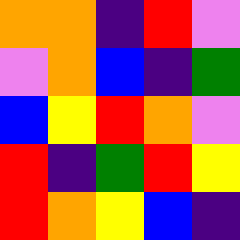[["orange", "orange", "indigo", "red", "violet"], ["violet", "orange", "blue", "indigo", "green"], ["blue", "yellow", "red", "orange", "violet"], ["red", "indigo", "green", "red", "yellow"], ["red", "orange", "yellow", "blue", "indigo"]]